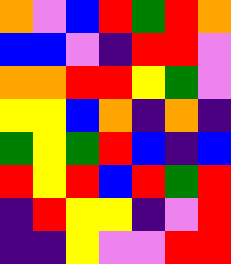[["orange", "violet", "blue", "red", "green", "red", "orange"], ["blue", "blue", "violet", "indigo", "red", "red", "violet"], ["orange", "orange", "red", "red", "yellow", "green", "violet"], ["yellow", "yellow", "blue", "orange", "indigo", "orange", "indigo"], ["green", "yellow", "green", "red", "blue", "indigo", "blue"], ["red", "yellow", "red", "blue", "red", "green", "red"], ["indigo", "red", "yellow", "yellow", "indigo", "violet", "red"], ["indigo", "indigo", "yellow", "violet", "violet", "red", "red"]]